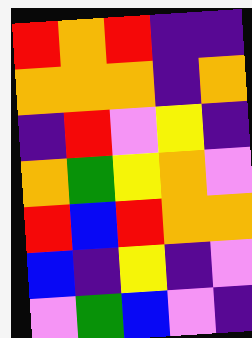[["red", "orange", "red", "indigo", "indigo"], ["orange", "orange", "orange", "indigo", "orange"], ["indigo", "red", "violet", "yellow", "indigo"], ["orange", "green", "yellow", "orange", "violet"], ["red", "blue", "red", "orange", "orange"], ["blue", "indigo", "yellow", "indigo", "violet"], ["violet", "green", "blue", "violet", "indigo"]]